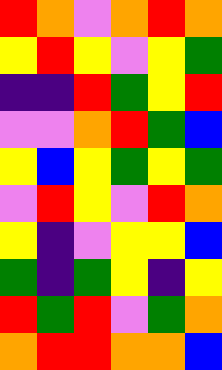[["red", "orange", "violet", "orange", "red", "orange"], ["yellow", "red", "yellow", "violet", "yellow", "green"], ["indigo", "indigo", "red", "green", "yellow", "red"], ["violet", "violet", "orange", "red", "green", "blue"], ["yellow", "blue", "yellow", "green", "yellow", "green"], ["violet", "red", "yellow", "violet", "red", "orange"], ["yellow", "indigo", "violet", "yellow", "yellow", "blue"], ["green", "indigo", "green", "yellow", "indigo", "yellow"], ["red", "green", "red", "violet", "green", "orange"], ["orange", "red", "red", "orange", "orange", "blue"]]